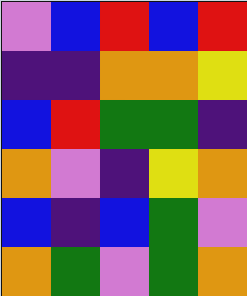[["violet", "blue", "red", "blue", "red"], ["indigo", "indigo", "orange", "orange", "yellow"], ["blue", "red", "green", "green", "indigo"], ["orange", "violet", "indigo", "yellow", "orange"], ["blue", "indigo", "blue", "green", "violet"], ["orange", "green", "violet", "green", "orange"]]